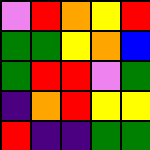[["violet", "red", "orange", "yellow", "red"], ["green", "green", "yellow", "orange", "blue"], ["green", "red", "red", "violet", "green"], ["indigo", "orange", "red", "yellow", "yellow"], ["red", "indigo", "indigo", "green", "green"]]